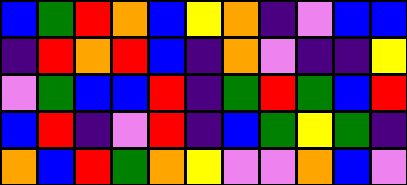[["blue", "green", "red", "orange", "blue", "yellow", "orange", "indigo", "violet", "blue", "blue"], ["indigo", "red", "orange", "red", "blue", "indigo", "orange", "violet", "indigo", "indigo", "yellow"], ["violet", "green", "blue", "blue", "red", "indigo", "green", "red", "green", "blue", "red"], ["blue", "red", "indigo", "violet", "red", "indigo", "blue", "green", "yellow", "green", "indigo"], ["orange", "blue", "red", "green", "orange", "yellow", "violet", "violet", "orange", "blue", "violet"]]